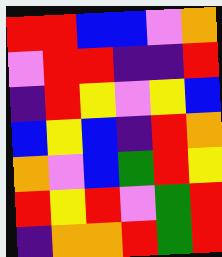[["red", "red", "blue", "blue", "violet", "orange"], ["violet", "red", "red", "indigo", "indigo", "red"], ["indigo", "red", "yellow", "violet", "yellow", "blue"], ["blue", "yellow", "blue", "indigo", "red", "orange"], ["orange", "violet", "blue", "green", "red", "yellow"], ["red", "yellow", "red", "violet", "green", "red"], ["indigo", "orange", "orange", "red", "green", "red"]]